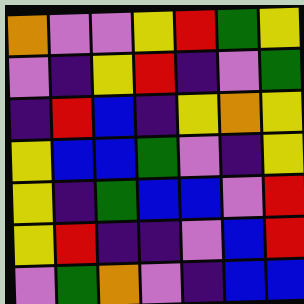[["orange", "violet", "violet", "yellow", "red", "green", "yellow"], ["violet", "indigo", "yellow", "red", "indigo", "violet", "green"], ["indigo", "red", "blue", "indigo", "yellow", "orange", "yellow"], ["yellow", "blue", "blue", "green", "violet", "indigo", "yellow"], ["yellow", "indigo", "green", "blue", "blue", "violet", "red"], ["yellow", "red", "indigo", "indigo", "violet", "blue", "red"], ["violet", "green", "orange", "violet", "indigo", "blue", "blue"]]